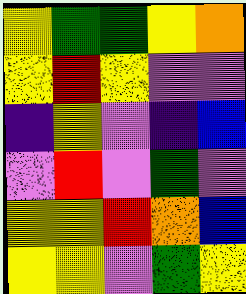[["yellow", "green", "green", "yellow", "orange"], ["yellow", "red", "yellow", "violet", "violet"], ["indigo", "yellow", "violet", "indigo", "blue"], ["violet", "red", "violet", "green", "violet"], ["yellow", "yellow", "red", "orange", "blue"], ["yellow", "yellow", "violet", "green", "yellow"]]